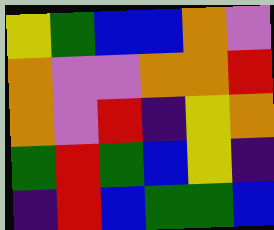[["yellow", "green", "blue", "blue", "orange", "violet"], ["orange", "violet", "violet", "orange", "orange", "red"], ["orange", "violet", "red", "indigo", "yellow", "orange"], ["green", "red", "green", "blue", "yellow", "indigo"], ["indigo", "red", "blue", "green", "green", "blue"]]